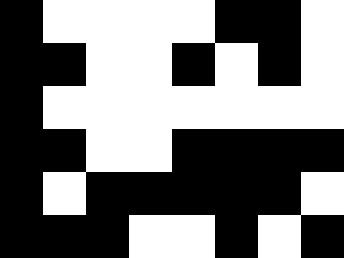[["black", "white", "white", "white", "white", "black", "black", "white"], ["black", "black", "white", "white", "black", "white", "black", "white"], ["black", "white", "white", "white", "white", "white", "white", "white"], ["black", "black", "white", "white", "black", "black", "black", "black"], ["black", "white", "black", "black", "black", "black", "black", "white"], ["black", "black", "black", "white", "white", "black", "white", "black"]]